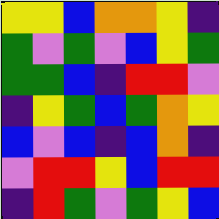[["yellow", "yellow", "blue", "orange", "orange", "yellow", "indigo"], ["green", "violet", "green", "violet", "blue", "yellow", "green"], ["green", "green", "blue", "indigo", "red", "red", "violet"], ["indigo", "yellow", "green", "blue", "green", "orange", "yellow"], ["blue", "violet", "blue", "indigo", "blue", "orange", "indigo"], ["violet", "red", "red", "yellow", "blue", "red", "red"], ["indigo", "red", "green", "violet", "green", "yellow", "blue"]]